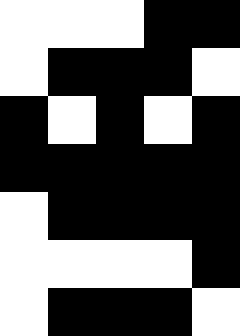[["white", "white", "white", "black", "black"], ["white", "black", "black", "black", "white"], ["black", "white", "black", "white", "black"], ["black", "black", "black", "black", "black"], ["white", "black", "black", "black", "black"], ["white", "white", "white", "white", "black"], ["white", "black", "black", "black", "white"]]